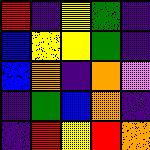[["red", "indigo", "yellow", "green", "indigo"], ["blue", "yellow", "yellow", "green", "indigo"], ["blue", "orange", "indigo", "orange", "violet"], ["indigo", "green", "blue", "orange", "indigo"], ["indigo", "red", "yellow", "red", "orange"]]